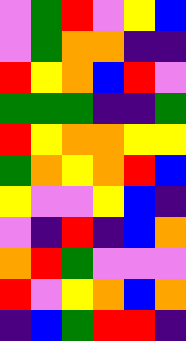[["violet", "green", "red", "violet", "yellow", "blue"], ["violet", "green", "orange", "orange", "indigo", "indigo"], ["red", "yellow", "orange", "blue", "red", "violet"], ["green", "green", "green", "indigo", "indigo", "green"], ["red", "yellow", "orange", "orange", "yellow", "yellow"], ["green", "orange", "yellow", "orange", "red", "blue"], ["yellow", "violet", "violet", "yellow", "blue", "indigo"], ["violet", "indigo", "red", "indigo", "blue", "orange"], ["orange", "red", "green", "violet", "violet", "violet"], ["red", "violet", "yellow", "orange", "blue", "orange"], ["indigo", "blue", "green", "red", "red", "indigo"]]